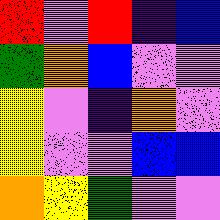[["red", "violet", "red", "indigo", "blue"], ["green", "orange", "blue", "violet", "violet"], ["yellow", "violet", "indigo", "orange", "violet"], ["yellow", "violet", "violet", "blue", "blue"], ["orange", "yellow", "green", "violet", "violet"]]